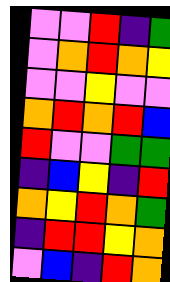[["violet", "violet", "red", "indigo", "green"], ["violet", "orange", "red", "orange", "yellow"], ["violet", "violet", "yellow", "violet", "violet"], ["orange", "red", "orange", "red", "blue"], ["red", "violet", "violet", "green", "green"], ["indigo", "blue", "yellow", "indigo", "red"], ["orange", "yellow", "red", "orange", "green"], ["indigo", "red", "red", "yellow", "orange"], ["violet", "blue", "indigo", "red", "orange"]]